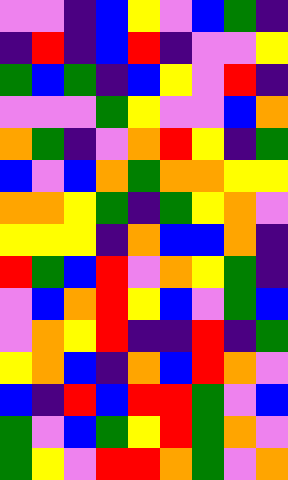[["violet", "violet", "indigo", "blue", "yellow", "violet", "blue", "green", "indigo"], ["indigo", "red", "indigo", "blue", "red", "indigo", "violet", "violet", "yellow"], ["green", "blue", "green", "indigo", "blue", "yellow", "violet", "red", "indigo"], ["violet", "violet", "violet", "green", "yellow", "violet", "violet", "blue", "orange"], ["orange", "green", "indigo", "violet", "orange", "red", "yellow", "indigo", "green"], ["blue", "violet", "blue", "orange", "green", "orange", "orange", "yellow", "yellow"], ["orange", "orange", "yellow", "green", "indigo", "green", "yellow", "orange", "violet"], ["yellow", "yellow", "yellow", "indigo", "orange", "blue", "blue", "orange", "indigo"], ["red", "green", "blue", "red", "violet", "orange", "yellow", "green", "indigo"], ["violet", "blue", "orange", "red", "yellow", "blue", "violet", "green", "blue"], ["violet", "orange", "yellow", "red", "indigo", "indigo", "red", "indigo", "green"], ["yellow", "orange", "blue", "indigo", "orange", "blue", "red", "orange", "violet"], ["blue", "indigo", "red", "blue", "red", "red", "green", "violet", "blue"], ["green", "violet", "blue", "green", "yellow", "red", "green", "orange", "violet"], ["green", "yellow", "violet", "red", "red", "orange", "green", "violet", "orange"]]